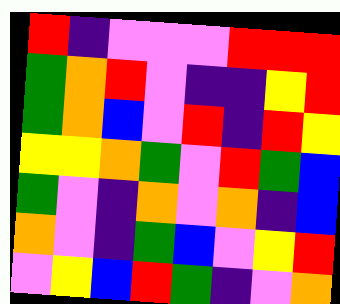[["red", "indigo", "violet", "violet", "violet", "red", "red", "red"], ["green", "orange", "red", "violet", "indigo", "indigo", "yellow", "red"], ["green", "orange", "blue", "violet", "red", "indigo", "red", "yellow"], ["yellow", "yellow", "orange", "green", "violet", "red", "green", "blue"], ["green", "violet", "indigo", "orange", "violet", "orange", "indigo", "blue"], ["orange", "violet", "indigo", "green", "blue", "violet", "yellow", "red"], ["violet", "yellow", "blue", "red", "green", "indigo", "violet", "orange"]]